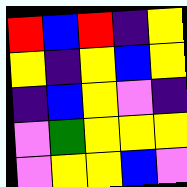[["red", "blue", "red", "indigo", "yellow"], ["yellow", "indigo", "yellow", "blue", "yellow"], ["indigo", "blue", "yellow", "violet", "indigo"], ["violet", "green", "yellow", "yellow", "yellow"], ["violet", "yellow", "yellow", "blue", "violet"]]